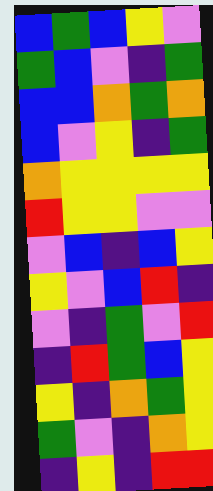[["blue", "green", "blue", "yellow", "violet"], ["green", "blue", "violet", "indigo", "green"], ["blue", "blue", "orange", "green", "orange"], ["blue", "violet", "yellow", "indigo", "green"], ["orange", "yellow", "yellow", "yellow", "yellow"], ["red", "yellow", "yellow", "violet", "violet"], ["violet", "blue", "indigo", "blue", "yellow"], ["yellow", "violet", "blue", "red", "indigo"], ["violet", "indigo", "green", "violet", "red"], ["indigo", "red", "green", "blue", "yellow"], ["yellow", "indigo", "orange", "green", "yellow"], ["green", "violet", "indigo", "orange", "yellow"], ["indigo", "yellow", "indigo", "red", "red"]]